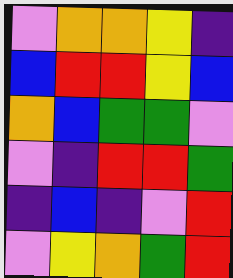[["violet", "orange", "orange", "yellow", "indigo"], ["blue", "red", "red", "yellow", "blue"], ["orange", "blue", "green", "green", "violet"], ["violet", "indigo", "red", "red", "green"], ["indigo", "blue", "indigo", "violet", "red"], ["violet", "yellow", "orange", "green", "red"]]